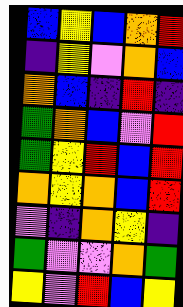[["blue", "yellow", "blue", "orange", "red"], ["indigo", "yellow", "violet", "orange", "blue"], ["orange", "blue", "indigo", "red", "indigo"], ["green", "orange", "blue", "violet", "red"], ["green", "yellow", "red", "blue", "red"], ["orange", "yellow", "orange", "blue", "red"], ["violet", "indigo", "orange", "yellow", "indigo"], ["green", "violet", "violet", "orange", "green"], ["yellow", "violet", "red", "blue", "yellow"]]